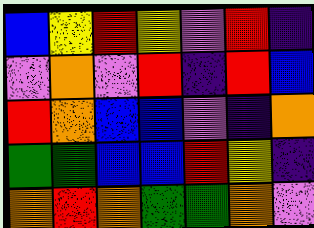[["blue", "yellow", "red", "yellow", "violet", "red", "indigo"], ["violet", "orange", "violet", "red", "indigo", "red", "blue"], ["red", "orange", "blue", "blue", "violet", "indigo", "orange"], ["green", "green", "blue", "blue", "red", "yellow", "indigo"], ["orange", "red", "orange", "green", "green", "orange", "violet"]]